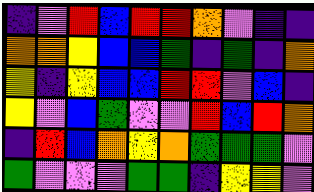[["indigo", "violet", "red", "blue", "red", "red", "orange", "violet", "indigo", "indigo"], ["orange", "orange", "yellow", "blue", "blue", "green", "indigo", "green", "indigo", "orange"], ["yellow", "indigo", "yellow", "blue", "blue", "red", "red", "violet", "blue", "indigo"], ["yellow", "violet", "blue", "green", "violet", "violet", "red", "blue", "red", "orange"], ["indigo", "red", "blue", "orange", "yellow", "orange", "green", "green", "green", "violet"], ["green", "violet", "violet", "violet", "green", "green", "indigo", "yellow", "yellow", "violet"]]